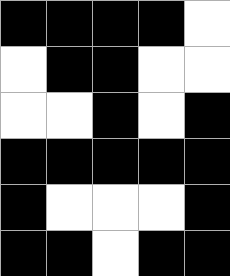[["black", "black", "black", "black", "white"], ["white", "black", "black", "white", "white"], ["white", "white", "black", "white", "black"], ["black", "black", "black", "black", "black"], ["black", "white", "white", "white", "black"], ["black", "black", "white", "black", "black"]]